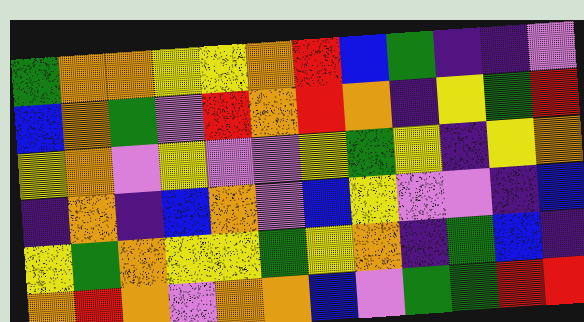[["green", "orange", "orange", "yellow", "yellow", "orange", "red", "blue", "green", "indigo", "indigo", "violet"], ["blue", "orange", "green", "violet", "red", "orange", "red", "orange", "indigo", "yellow", "green", "red"], ["yellow", "orange", "violet", "yellow", "violet", "violet", "yellow", "green", "yellow", "indigo", "yellow", "orange"], ["indigo", "orange", "indigo", "blue", "orange", "violet", "blue", "yellow", "violet", "violet", "indigo", "blue"], ["yellow", "green", "orange", "yellow", "yellow", "green", "yellow", "orange", "indigo", "green", "blue", "indigo"], ["orange", "red", "orange", "violet", "orange", "orange", "blue", "violet", "green", "green", "red", "red"]]